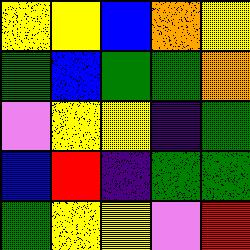[["yellow", "yellow", "blue", "orange", "yellow"], ["green", "blue", "green", "green", "orange"], ["violet", "yellow", "yellow", "indigo", "green"], ["blue", "red", "indigo", "green", "green"], ["green", "yellow", "yellow", "violet", "red"]]